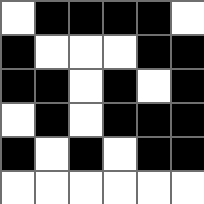[["white", "black", "black", "black", "black", "white"], ["black", "white", "white", "white", "black", "black"], ["black", "black", "white", "black", "white", "black"], ["white", "black", "white", "black", "black", "black"], ["black", "white", "black", "white", "black", "black"], ["white", "white", "white", "white", "white", "white"]]